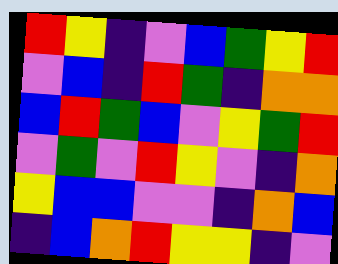[["red", "yellow", "indigo", "violet", "blue", "green", "yellow", "red"], ["violet", "blue", "indigo", "red", "green", "indigo", "orange", "orange"], ["blue", "red", "green", "blue", "violet", "yellow", "green", "red"], ["violet", "green", "violet", "red", "yellow", "violet", "indigo", "orange"], ["yellow", "blue", "blue", "violet", "violet", "indigo", "orange", "blue"], ["indigo", "blue", "orange", "red", "yellow", "yellow", "indigo", "violet"]]